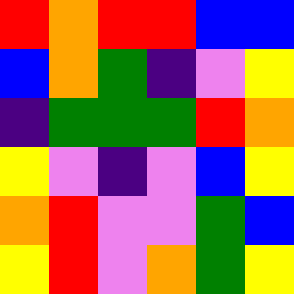[["red", "orange", "red", "red", "blue", "blue"], ["blue", "orange", "green", "indigo", "violet", "yellow"], ["indigo", "green", "green", "green", "red", "orange"], ["yellow", "violet", "indigo", "violet", "blue", "yellow"], ["orange", "red", "violet", "violet", "green", "blue"], ["yellow", "red", "violet", "orange", "green", "yellow"]]